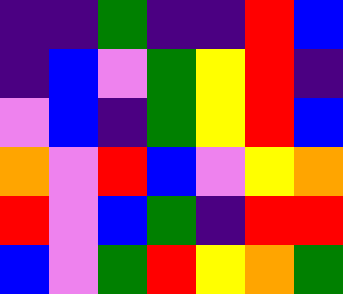[["indigo", "indigo", "green", "indigo", "indigo", "red", "blue"], ["indigo", "blue", "violet", "green", "yellow", "red", "indigo"], ["violet", "blue", "indigo", "green", "yellow", "red", "blue"], ["orange", "violet", "red", "blue", "violet", "yellow", "orange"], ["red", "violet", "blue", "green", "indigo", "red", "red"], ["blue", "violet", "green", "red", "yellow", "orange", "green"]]